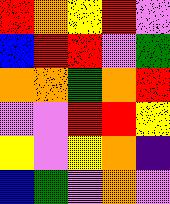[["red", "orange", "yellow", "red", "violet"], ["blue", "red", "red", "violet", "green"], ["orange", "orange", "green", "orange", "red"], ["violet", "violet", "red", "red", "yellow"], ["yellow", "violet", "yellow", "orange", "indigo"], ["blue", "green", "violet", "orange", "violet"]]